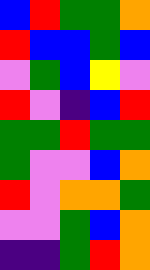[["blue", "red", "green", "green", "orange"], ["red", "blue", "blue", "green", "blue"], ["violet", "green", "blue", "yellow", "violet"], ["red", "violet", "indigo", "blue", "red"], ["green", "green", "red", "green", "green"], ["green", "violet", "violet", "blue", "orange"], ["red", "violet", "orange", "orange", "green"], ["violet", "violet", "green", "blue", "orange"], ["indigo", "indigo", "green", "red", "orange"]]